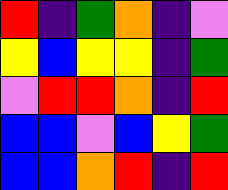[["red", "indigo", "green", "orange", "indigo", "violet"], ["yellow", "blue", "yellow", "yellow", "indigo", "green"], ["violet", "red", "red", "orange", "indigo", "red"], ["blue", "blue", "violet", "blue", "yellow", "green"], ["blue", "blue", "orange", "red", "indigo", "red"]]